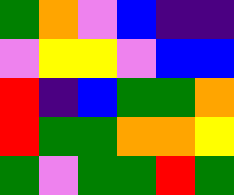[["green", "orange", "violet", "blue", "indigo", "indigo"], ["violet", "yellow", "yellow", "violet", "blue", "blue"], ["red", "indigo", "blue", "green", "green", "orange"], ["red", "green", "green", "orange", "orange", "yellow"], ["green", "violet", "green", "green", "red", "green"]]